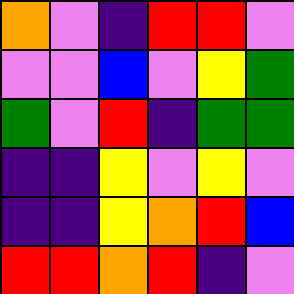[["orange", "violet", "indigo", "red", "red", "violet"], ["violet", "violet", "blue", "violet", "yellow", "green"], ["green", "violet", "red", "indigo", "green", "green"], ["indigo", "indigo", "yellow", "violet", "yellow", "violet"], ["indigo", "indigo", "yellow", "orange", "red", "blue"], ["red", "red", "orange", "red", "indigo", "violet"]]